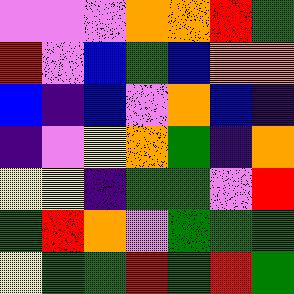[["violet", "violet", "violet", "orange", "orange", "red", "green"], ["red", "violet", "blue", "green", "blue", "orange", "orange"], ["blue", "indigo", "blue", "violet", "orange", "blue", "indigo"], ["indigo", "violet", "yellow", "orange", "green", "indigo", "orange"], ["yellow", "yellow", "indigo", "green", "green", "violet", "red"], ["green", "red", "orange", "violet", "green", "green", "green"], ["yellow", "green", "green", "red", "green", "red", "green"]]